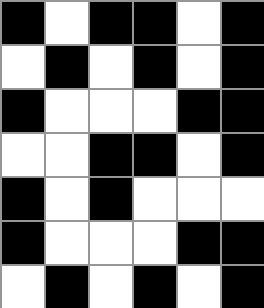[["black", "white", "black", "black", "white", "black"], ["white", "black", "white", "black", "white", "black"], ["black", "white", "white", "white", "black", "black"], ["white", "white", "black", "black", "white", "black"], ["black", "white", "black", "white", "white", "white"], ["black", "white", "white", "white", "black", "black"], ["white", "black", "white", "black", "white", "black"]]